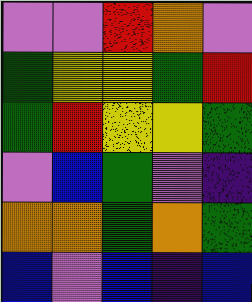[["violet", "violet", "red", "orange", "violet"], ["green", "yellow", "yellow", "green", "red"], ["green", "red", "yellow", "yellow", "green"], ["violet", "blue", "green", "violet", "indigo"], ["orange", "orange", "green", "orange", "green"], ["blue", "violet", "blue", "indigo", "blue"]]